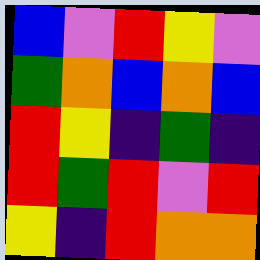[["blue", "violet", "red", "yellow", "violet"], ["green", "orange", "blue", "orange", "blue"], ["red", "yellow", "indigo", "green", "indigo"], ["red", "green", "red", "violet", "red"], ["yellow", "indigo", "red", "orange", "orange"]]